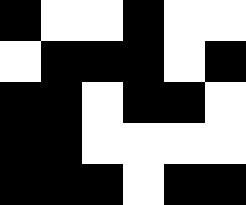[["black", "white", "white", "black", "white", "white"], ["white", "black", "black", "black", "white", "black"], ["black", "black", "white", "black", "black", "white"], ["black", "black", "white", "white", "white", "white"], ["black", "black", "black", "white", "black", "black"]]